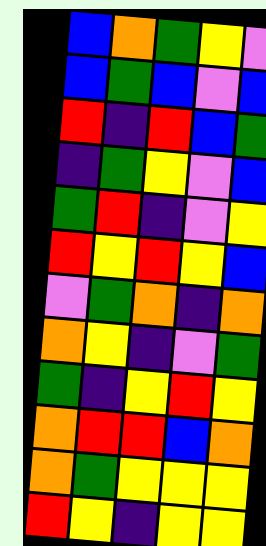[["blue", "orange", "green", "yellow", "violet"], ["blue", "green", "blue", "violet", "blue"], ["red", "indigo", "red", "blue", "green"], ["indigo", "green", "yellow", "violet", "blue"], ["green", "red", "indigo", "violet", "yellow"], ["red", "yellow", "red", "yellow", "blue"], ["violet", "green", "orange", "indigo", "orange"], ["orange", "yellow", "indigo", "violet", "green"], ["green", "indigo", "yellow", "red", "yellow"], ["orange", "red", "red", "blue", "orange"], ["orange", "green", "yellow", "yellow", "yellow"], ["red", "yellow", "indigo", "yellow", "yellow"]]